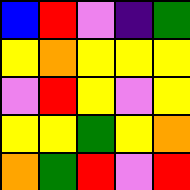[["blue", "red", "violet", "indigo", "green"], ["yellow", "orange", "yellow", "yellow", "yellow"], ["violet", "red", "yellow", "violet", "yellow"], ["yellow", "yellow", "green", "yellow", "orange"], ["orange", "green", "red", "violet", "red"]]